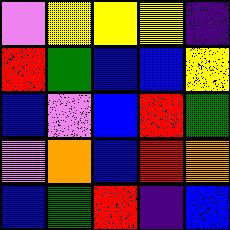[["violet", "yellow", "yellow", "yellow", "indigo"], ["red", "green", "blue", "blue", "yellow"], ["blue", "violet", "blue", "red", "green"], ["violet", "orange", "blue", "red", "orange"], ["blue", "green", "red", "indigo", "blue"]]